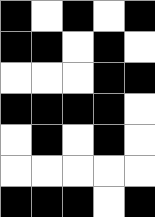[["black", "white", "black", "white", "black"], ["black", "black", "white", "black", "white"], ["white", "white", "white", "black", "black"], ["black", "black", "black", "black", "white"], ["white", "black", "white", "black", "white"], ["white", "white", "white", "white", "white"], ["black", "black", "black", "white", "black"]]